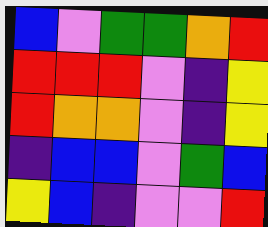[["blue", "violet", "green", "green", "orange", "red"], ["red", "red", "red", "violet", "indigo", "yellow"], ["red", "orange", "orange", "violet", "indigo", "yellow"], ["indigo", "blue", "blue", "violet", "green", "blue"], ["yellow", "blue", "indigo", "violet", "violet", "red"]]